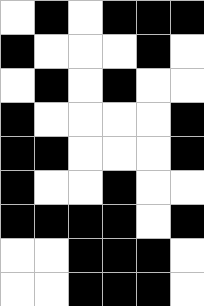[["white", "black", "white", "black", "black", "black"], ["black", "white", "white", "white", "black", "white"], ["white", "black", "white", "black", "white", "white"], ["black", "white", "white", "white", "white", "black"], ["black", "black", "white", "white", "white", "black"], ["black", "white", "white", "black", "white", "white"], ["black", "black", "black", "black", "white", "black"], ["white", "white", "black", "black", "black", "white"], ["white", "white", "black", "black", "black", "white"]]